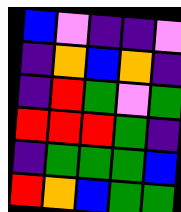[["blue", "violet", "indigo", "indigo", "violet"], ["indigo", "orange", "blue", "orange", "indigo"], ["indigo", "red", "green", "violet", "green"], ["red", "red", "red", "green", "indigo"], ["indigo", "green", "green", "green", "blue"], ["red", "orange", "blue", "green", "green"]]